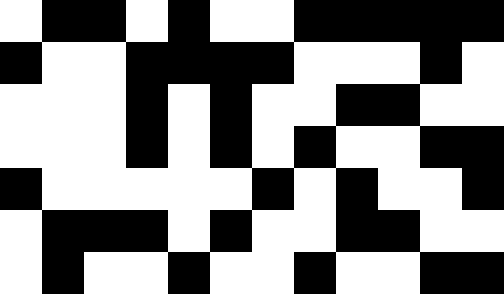[["white", "black", "black", "white", "black", "white", "white", "black", "black", "black", "black", "black"], ["black", "white", "white", "black", "black", "black", "black", "white", "white", "white", "black", "white"], ["white", "white", "white", "black", "white", "black", "white", "white", "black", "black", "white", "white"], ["white", "white", "white", "black", "white", "black", "white", "black", "white", "white", "black", "black"], ["black", "white", "white", "white", "white", "white", "black", "white", "black", "white", "white", "black"], ["white", "black", "black", "black", "white", "black", "white", "white", "black", "black", "white", "white"], ["white", "black", "white", "white", "black", "white", "white", "black", "white", "white", "black", "black"]]